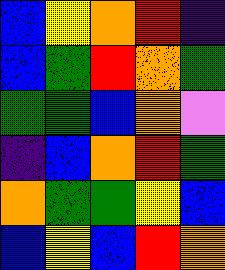[["blue", "yellow", "orange", "red", "indigo"], ["blue", "green", "red", "orange", "green"], ["green", "green", "blue", "orange", "violet"], ["indigo", "blue", "orange", "red", "green"], ["orange", "green", "green", "yellow", "blue"], ["blue", "yellow", "blue", "red", "orange"]]